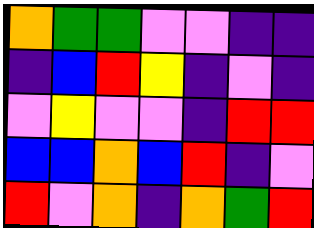[["orange", "green", "green", "violet", "violet", "indigo", "indigo"], ["indigo", "blue", "red", "yellow", "indigo", "violet", "indigo"], ["violet", "yellow", "violet", "violet", "indigo", "red", "red"], ["blue", "blue", "orange", "blue", "red", "indigo", "violet"], ["red", "violet", "orange", "indigo", "orange", "green", "red"]]